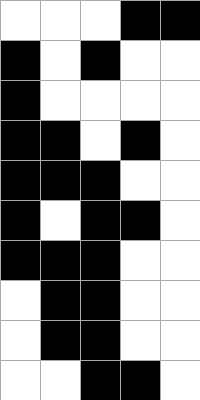[["white", "white", "white", "black", "black"], ["black", "white", "black", "white", "white"], ["black", "white", "white", "white", "white"], ["black", "black", "white", "black", "white"], ["black", "black", "black", "white", "white"], ["black", "white", "black", "black", "white"], ["black", "black", "black", "white", "white"], ["white", "black", "black", "white", "white"], ["white", "black", "black", "white", "white"], ["white", "white", "black", "black", "white"]]